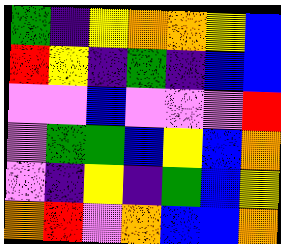[["green", "indigo", "yellow", "orange", "orange", "yellow", "blue"], ["red", "yellow", "indigo", "green", "indigo", "blue", "blue"], ["violet", "violet", "blue", "violet", "violet", "violet", "red"], ["violet", "green", "green", "blue", "yellow", "blue", "orange"], ["violet", "indigo", "yellow", "indigo", "green", "blue", "yellow"], ["orange", "red", "violet", "orange", "blue", "blue", "orange"]]